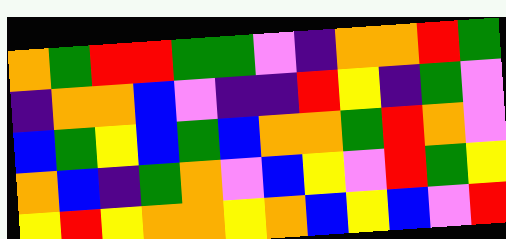[["orange", "green", "red", "red", "green", "green", "violet", "indigo", "orange", "orange", "red", "green"], ["indigo", "orange", "orange", "blue", "violet", "indigo", "indigo", "red", "yellow", "indigo", "green", "violet"], ["blue", "green", "yellow", "blue", "green", "blue", "orange", "orange", "green", "red", "orange", "violet"], ["orange", "blue", "indigo", "green", "orange", "violet", "blue", "yellow", "violet", "red", "green", "yellow"], ["yellow", "red", "yellow", "orange", "orange", "yellow", "orange", "blue", "yellow", "blue", "violet", "red"]]